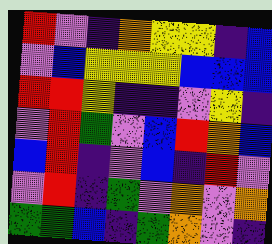[["red", "violet", "indigo", "orange", "yellow", "yellow", "indigo", "blue"], ["violet", "blue", "yellow", "yellow", "yellow", "blue", "blue", "blue"], ["red", "red", "yellow", "indigo", "indigo", "violet", "yellow", "indigo"], ["violet", "red", "green", "violet", "blue", "red", "orange", "blue"], ["blue", "red", "indigo", "violet", "blue", "indigo", "red", "violet"], ["violet", "red", "indigo", "green", "violet", "orange", "violet", "orange"], ["green", "green", "blue", "indigo", "green", "orange", "violet", "indigo"]]